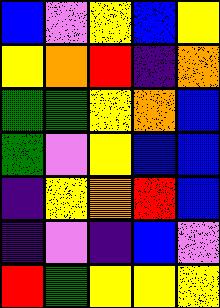[["blue", "violet", "yellow", "blue", "yellow"], ["yellow", "orange", "red", "indigo", "orange"], ["green", "green", "yellow", "orange", "blue"], ["green", "violet", "yellow", "blue", "blue"], ["indigo", "yellow", "orange", "red", "blue"], ["indigo", "violet", "indigo", "blue", "violet"], ["red", "green", "yellow", "yellow", "yellow"]]